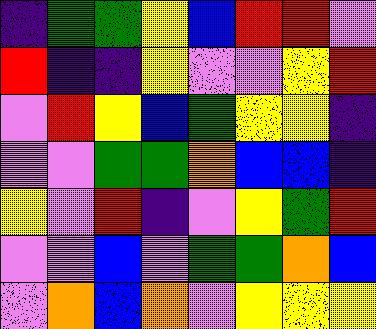[["indigo", "green", "green", "yellow", "blue", "red", "red", "violet"], ["red", "indigo", "indigo", "yellow", "violet", "violet", "yellow", "red"], ["violet", "red", "yellow", "blue", "green", "yellow", "yellow", "indigo"], ["violet", "violet", "green", "green", "orange", "blue", "blue", "indigo"], ["yellow", "violet", "red", "indigo", "violet", "yellow", "green", "red"], ["violet", "violet", "blue", "violet", "green", "green", "orange", "blue"], ["violet", "orange", "blue", "orange", "violet", "yellow", "yellow", "yellow"]]